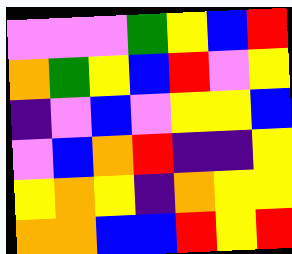[["violet", "violet", "violet", "green", "yellow", "blue", "red"], ["orange", "green", "yellow", "blue", "red", "violet", "yellow"], ["indigo", "violet", "blue", "violet", "yellow", "yellow", "blue"], ["violet", "blue", "orange", "red", "indigo", "indigo", "yellow"], ["yellow", "orange", "yellow", "indigo", "orange", "yellow", "yellow"], ["orange", "orange", "blue", "blue", "red", "yellow", "red"]]